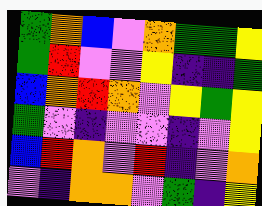[["green", "orange", "blue", "violet", "orange", "green", "green", "yellow"], ["green", "red", "violet", "violet", "yellow", "indigo", "indigo", "green"], ["blue", "orange", "red", "orange", "violet", "yellow", "green", "yellow"], ["green", "violet", "indigo", "violet", "violet", "indigo", "violet", "yellow"], ["blue", "red", "orange", "violet", "red", "indigo", "violet", "orange"], ["violet", "indigo", "orange", "orange", "violet", "green", "indigo", "yellow"]]